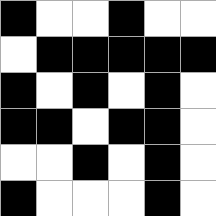[["black", "white", "white", "black", "white", "white"], ["white", "black", "black", "black", "black", "black"], ["black", "white", "black", "white", "black", "white"], ["black", "black", "white", "black", "black", "white"], ["white", "white", "black", "white", "black", "white"], ["black", "white", "white", "white", "black", "white"]]